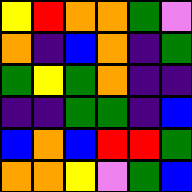[["yellow", "red", "orange", "orange", "green", "violet"], ["orange", "indigo", "blue", "orange", "indigo", "green"], ["green", "yellow", "green", "orange", "indigo", "indigo"], ["indigo", "indigo", "green", "green", "indigo", "blue"], ["blue", "orange", "blue", "red", "red", "green"], ["orange", "orange", "yellow", "violet", "green", "blue"]]